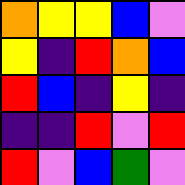[["orange", "yellow", "yellow", "blue", "violet"], ["yellow", "indigo", "red", "orange", "blue"], ["red", "blue", "indigo", "yellow", "indigo"], ["indigo", "indigo", "red", "violet", "red"], ["red", "violet", "blue", "green", "violet"]]